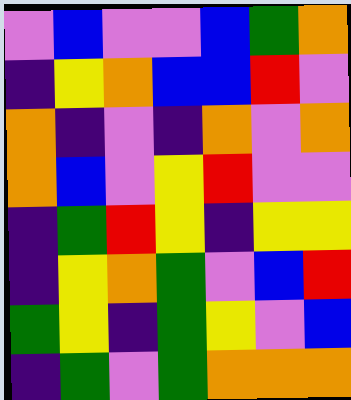[["violet", "blue", "violet", "violet", "blue", "green", "orange"], ["indigo", "yellow", "orange", "blue", "blue", "red", "violet"], ["orange", "indigo", "violet", "indigo", "orange", "violet", "orange"], ["orange", "blue", "violet", "yellow", "red", "violet", "violet"], ["indigo", "green", "red", "yellow", "indigo", "yellow", "yellow"], ["indigo", "yellow", "orange", "green", "violet", "blue", "red"], ["green", "yellow", "indigo", "green", "yellow", "violet", "blue"], ["indigo", "green", "violet", "green", "orange", "orange", "orange"]]